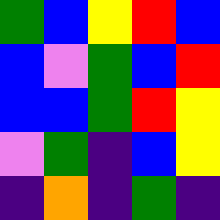[["green", "blue", "yellow", "red", "blue"], ["blue", "violet", "green", "blue", "red"], ["blue", "blue", "green", "red", "yellow"], ["violet", "green", "indigo", "blue", "yellow"], ["indigo", "orange", "indigo", "green", "indigo"]]